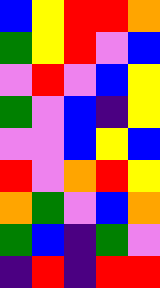[["blue", "yellow", "red", "red", "orange"], ["green", "yellow", "red", "violet", "blue"], ["violet", "red", "violet", "blue", "yellow"], ["green", "violet", "blue", "indigo", "yellow"], ["violet", "violet", "blue", "yellow", "blue"], ["red", "violet", "orange", "red", "yellow"], ["orange", "green", "violet", "blue", "orange"], ["green", "blue", "indigo", "green", "violet"], ["indigo", "red", "indigo", "red", "red"]]